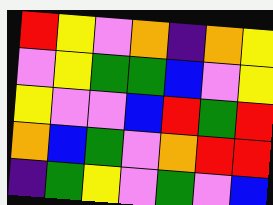[["red", "yellow", "violet", "orange", "indigo", "orange", "yellow"], ["violet", "yellow", "green", "green", "blue", "violet", "yellow"], ["yellow", "violet", "violet", "blue", "red", "green", "red"], ["orange", "blue", "green", "violet", "orange", "red", "red"], ["indigo", "green", "yellow", "violet", "green", "violet", "blue"]]